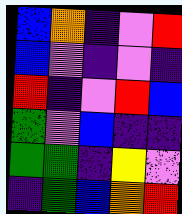[["blue", "orange", "indigo", "violet", "red"], ["blue", "violet", "indigo", "violet", "indigo"], ["red", "indigo", "violet", "red", "blue"], ["green", "violet", "blue", "indigo", "indigo"], ["green", "green", "indigo", "yellow", "violet"], ["indigo", "green", "blue", "orange", "red"]]